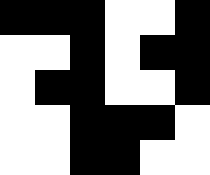[["black", "black", "black", "white", "white", "black"], ["white", "white", "black", "white", "black", "black"], ["white", "black", "black", "white", "white", "black"], ["white", "white", "black", "black", "black", "white"], ["white", "white", "black", "black", "white", "white"]]